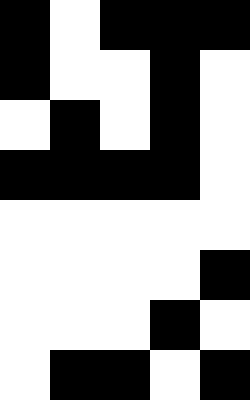[["black", "white", "black", "black", "black"], ["black", "white", "white", "black", "white"], ["white", "black", "white", "black", "white"], ["black", "black", "black", "black", "white"], ["white", "white", "white", "white", "white"], ["white", "white", "white", "white", "black"], ["white", "white", "white", "black", "white"], ["white", "black", "black", "white", "black"]]